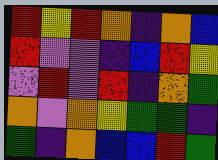[["red", "yellow", "red", "orange", "indigo", "orange", "blue"], ["red", "violet", "violet", "indigo", "blue", "red", "yellow"], ["violet", "red", "violet", "red", "indigo", "orange", "green"], ["orange", "violet", "orange", "yellow", "green", "green", "indigo"], ["green", "indigo", "orange", "blue", "blue", "red", "green"]]